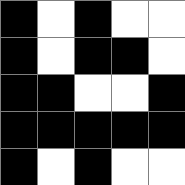[["black", "white", "black", "white", "white"], ["black", "white", "black", "black", "white"], ["black", "black", "white", "white", "black"], ["black", "black", "black", "black", "black"], ["black", "white", "black", "white", "white"]]